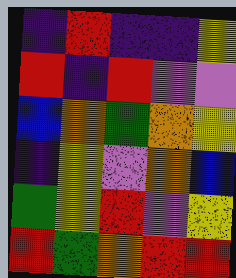[["indigo", "red", "indigo", "indigo", "yellow"], ["red", "indigo", "red", "violet", "violet"], ["blue", "orange", "green", "orange", "yellow"], ["indigo", "yellow", "violet", "orange", "blue"], ["green", "yellow", "red", "violet", "yellow"], ["red", "green", "orange", "red", "red"]]